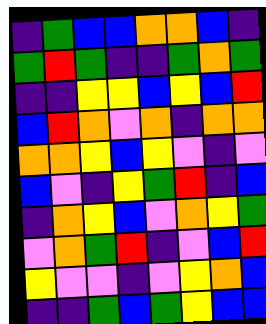[["indigo", "green", "blue", "blue", "orange", "orange", "blue", "indigo"], ["green", "red", "green", "indigo", "indigo", "green", "orange", "green"], ["indigo", "indigo", "yellow", "yellow", "blue", "yellow", "blue", "red"], ["blue", "red", "orange", "violet", "orange", "indigo", "orange", "orange"], ["orange", "orange", "yellow", "blue", "yellow", "violet", "indigo", "violet"], ["blue", "violet", "indigo", "yellow", "green", "red", "indigo", "blue"], ["indigo", "orange", "yellow", "blue", "violet", "orange", "yellow", "green"], ["violet", "orange", "green", "red", "indigo", "violet", "blue", "red"], ["yellow", "violet", "violet", "indigo", "violet", "yellow", "orange", "blue"], ["indigo", "indigo", "green", "blue", "green", "yellow", "blue", "blue"]]